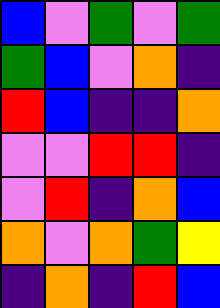[["blue", "violet", "green", "violet", "green"], ["green", "blue", "violet", "orange", "indigo"], ["red", "blue", "indigo", "indigo", "orange"], ["violet", "violet", "red", "red", "indigo"], ["violet", "red", "indigo", "orange", "blue"], ["orange", "violet", "orange", "green", "yellow"], ["indigo", "orange", "indigo", "red", "blue"]]